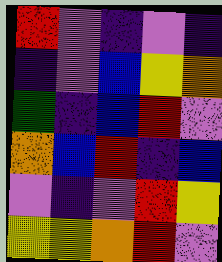[["red", "violet", "indigo", "violet", "indigo"], ["indigo", "violet", "blue", "yellow", "orange"], ["green", "indigo", "blue", "red", "violet"], ["orange", "blue", "red", "indigo", "blue"], ["violet", "indigo", "violet", "red", "yellow"], ["yellow", "yellow", "orange", "red", "violet"]]